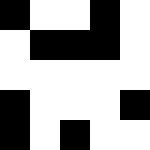[["black", "white", "white", "black", "white"], ["white", "black", "black", "black", "white"], ["white", "white", "white", "white", "white"], ["black", "white", "white", "white", "black"], ["black", "white", "black", "white", "white"]]